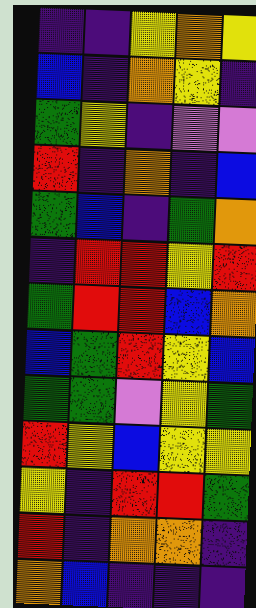[["indigo", "indigo", "yellow", "orange", "yellow"], ["blue", "indigo", "orange", "yellow", "indigo"], ["green", "yellow", "indigo", "violet", "violet"], ["red", "indigo", "orange", "indigo", "blue"], ["green", "blue", "indigo", "green", "orange"], ["indigo", "red", "red", "yellow", "red"], ["green", "red", "red", "blue", "orange"], ["blue", "green", "red", "yellow", "blue"], ["green", "green", "violet", "yellow", "green"], ["red", "yellow", "blue", "yellow", "yellow"], ["yellow", "indigo", "red", "red", "green"], ["red", "indigo", "orange", "orange", "indigo"], ["orange", "blue", "indigo", "indigo", "indigo"]]